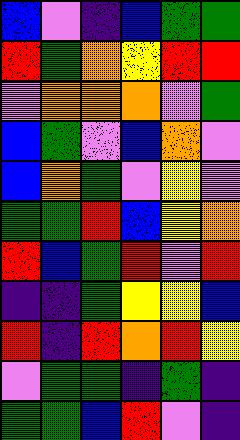[["blue", "violet", "indigo", "blue", "green", "green"], ["red", "green", "orange", "yellow", "red", "red"], ["violet", "orange", "orange", "orange", "violet", "green"], ["blue", "green", "violet", "blue", "orange", "violet"], ["blue", "orange", "green", "violet", "yellow", "violet"], ["green", "green", "red", "blue", "yellow", "orange"], ["red", "blue", "green", "red", "violet", "red"], ["indigo", "indigo", "green", "yellow", "yellow", "blue"], ["red", "indigo", "red", "orange", "red", "yellow"], ["violet", "green", "green", "indigo", "green", "indigo"], ["green", "green", "blue", "red", "violet", "indigo"]]